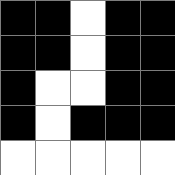[["black", "black", "white", "black", "black"], ["black", "black", "white", "black", "black"], ["black", "white", "white", "black", "black"], ["black", "white", "black", "black", "black"], ["white", "white", "white", "white", "white"]]